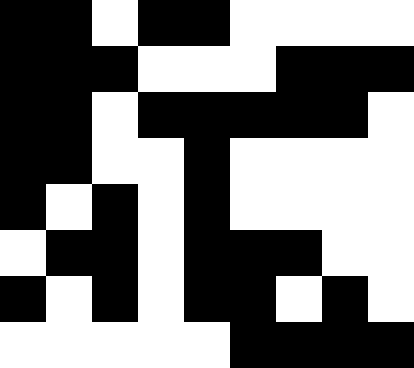[["black", "black", "white", "black", "black", "white", "white", "white", "white"], ["black", "black", "black", "white", "white", "white", "black", "black", "black"], ["black", "black", "white", "black", "black", "black", "black", "black", "white"], ["black", "black", "white", "white", "black", "white", "white", "white", "white"], ["black", "white", "black", "white", "black", "white", "white", "white", "white"], ["white", "black", "black", "white", "black", "black", "black", "white", "white"], ["black", "white", "black", "white", "black", "black", "white", "black", "white"], ["white", "white", "white", "white", "white", "black", "black", "black", "black"]]